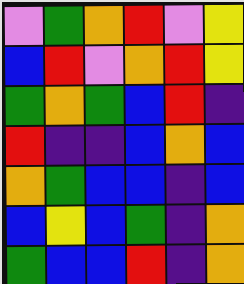[["violet", "green", "orange", "red", "violet", "yellow"], ["blue", "red", "violet", "orange", "red", "yellow"], ["green", "orange", "green", "blue", "red", "indigo"], ["red", "indigo", "indigo", "blue", "orange", "blue"], ["orange", "green", "blue", "blue", "indigo", "blue"], ["blue", "yellow", "blue", "green", "indigo", "orange"], ["green", "blue", "blue", "red", "indigo", "orange"]]